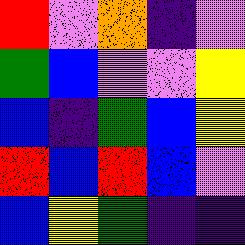[["red", "violet", "orange", "indigo", "violet"], ["green", "blue", "violet", "violet", "yellow"], ["blue", "indigo", "green", "blue", "yellow"], ["red", "blue", "red", "blue", "violet"], ["blue", "yellow", "green", "indigo", "indigo"]]